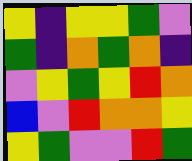[["yellow", "indigo", "yellow", "yellow", "green", "violet"], ["green", "indigo", "orange", "green", "orange", "indigo"], ["violet", "yellow", "green", "yellow", "red", "orange"], ["blue", "violet", "red", "orange", "orange", "yellow"], ["yellow", "green", "violet", "violet", "red", "green"]]